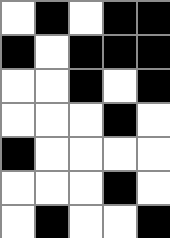[["white", "black", "white", "black", "black"], ["black", "white", "black", "black", "black"], ["white", "white", "black", "white", "black"], ["white", "white", "white", "black", "white"], ["black", "white", "white", "white", "white"], ["white", "white", "white", "black", "white"], ["white", "black", "white", "white", "black"]]